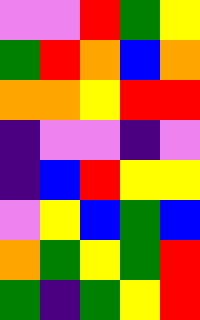[["violet", "violet", "red", "green", "yellow"], ["green", "red", "orange", "blue", "orange"], ["orange", "orange", "yellow", "red", "red"], ["indigo", "violet", "violet", "indigo", "violet"], ["indigo", "blue", "red", "yellow", "yellow"], ["violet", "yellow", "blue", "green", "blue"], ["orange", "green", "yellow", "green", "red"], ["green", "indigo", "green", "yellow", "red"]]